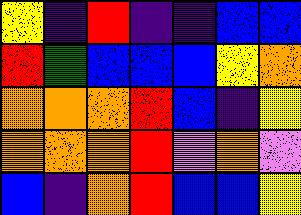[["yellow", "indigo", "red", "indigo", "indigo", "blue", "blue"], ["red", "green", "blue", "blue", "blue", "yellow", "orange"], ["orange", "orange", "orange", "red", "blue", "indigo", "yellow"], ["orange", "orange", "orange", "red", "violet", "orange", "violet"], ["blue", "indigo", "orange", "red", "blue", "blue", "yellow"]]